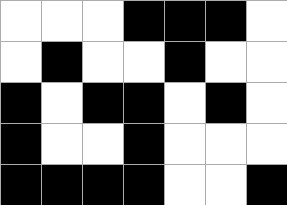[["white", "white", "white", "black", "black", "black", "white"], ["white", "black", "white", "white", "black", "white", "white"], ["black", "white", "black", "black", "white", "black", "white"], ["black", "white", "white", "black", "white", "white", "white"], ["black", "black", "black", "black", "white", "white", "black"]]